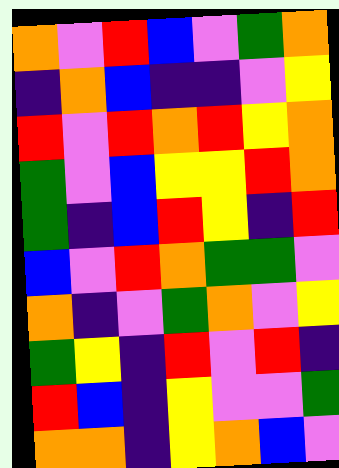[["orange", "violet", "red", "blue", "violet", "green", "orange"], ["indigo", "orange", "blue", "indigo", "indigo", "violet", "yellow"], ["red", "violet", "red", "orange", "red", "yellow", "orange"], ["green", "violet", "blue", "yellow", "yellow", "red", "orange"], ["green", "indigo", "blue", "red", "yellow", "indigo", "red"], ["blue", "violet", "red", "orange", "green", "green", "violet"], ["orange", "indigo", "violet", "green", "orange", "violet", "yellow"], ["green", "yellow", "indigo", "red", "violet", "red", "indigo"], ["red", "blue", "indigo", "yellow", "violet", "violet", "green"], ["orange", "orange", "indigo", "yellow", "orange", "blue", "violet"]]